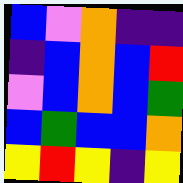[["blue", "violet", "orange", "indigo", "indigo"], ["indigo", "blue", "orange", "blue", "red"], ["violet", "blue", "orange", "blue", "green"], ["blue", "green", "blue", "blue", "orange"], ["yellow", "red", "yellow", "indigo", "yellow"]]